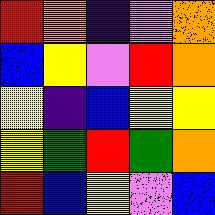[["red", "orange", "indigo", "violet", "orange"], ["blue", "yellow", "violet", "red", "orange"], ["yellow", "indigo", "blue", "yellow", "yellow"], ["yellow", "green", "red", "green", "orange"], ["red", "blue", "yellow", "violet", "blue"]]